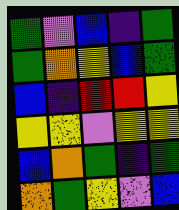[["green", "violet", "blue", "indigo", "green"], ["green", "orange", "yellow", "blue", "green"], ["blue", "indigo", "red", "red", "yellow"], ["yellow", "yellow", "violet", "yellow", "yellow"], ["blue", "orange", "green", "indigo", "green"], ["orange", "green", "yellow", "violet", "blue"]]